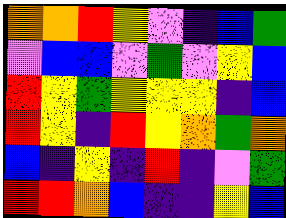[["orange", "orange", "red", "yellow", "violet", "indigo", "blue", "green"], ["violet", "blue", "blue", "violet", "green", "violet", "yellow", "blue"], ["red", "yellow", "green", "yellow", "yellow", "yellow", "indigo", "blue"], ["red", "yellow", "indigo", "red", "yellow", "orange", "green", "orange"], ["blue", "indigo", "yellow", "indigo", "red", "indigo", "violet", "green"], ["red", "red", "orange", "blue", "indigo", "indigo", "yellow", "blue"]]